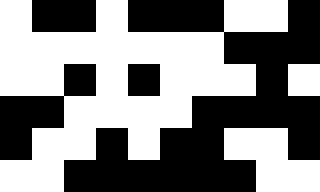[["white", "black", "black", "white", "black", "black", "black", "white", "white", "black"], ["white", "white", "white", "white", "white", "white", "white", "black", "black", "black"], ["white", "white", "black", "white", "black", "white", "white", "white", "black", "white"], ["black", "black", "white", "white", "white", "white", "black", "black", "black", "black"], ["black", "white", "white", "black", "white", "black", "black", "white", "white", "black"], ["white", "white", "black", "black", "black", "black", "black", "black", "white", "white"]]